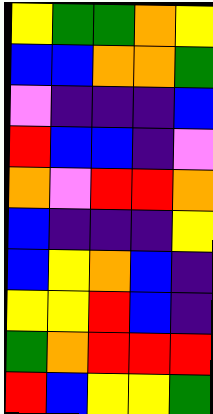[["yellow", "green", "green", "orange", "yellow"], ["blue", "blue", "orange", "orange", "green"], ["violet", "indigo", "indigo", "indigo", "blue"], ["red", "blue", "blue", "indigo", "violet"], ["orange", "violet", "red", "red", "orange"], ["blue", "indigo", "indigo", "indigo", "yellow"], ["blue", "yellow", "orange", "blue", "indigo"], ["yellow", "yellow", "red", "blue", "indigo"], ["green", "orange", "red", "red", "red"], ["red", "blue", "yellow", "yellow", "green"]]